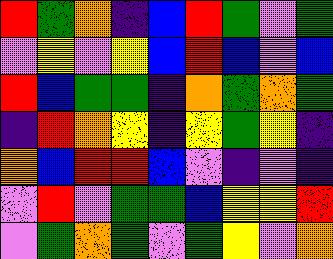[["red", "green", "orange", "indigo", "blue", "red", "green", "violet", "green"], ["violet", "yellow", "violet", "yellow", "blue", "red", "blue", "violet", "blue"], ["red", "blue", "green", "green", "indigo", "orange", "green", "orange", "green"], ["indigo", "red", "orange", "yellow", "indigo", "yellow", "green", "yellow", "indigo"], ["orange", "blue", "red", "red", "blue", "violet", "indigo", "violet", "indigo"], ["violet", "red", "violet", "green", "green", "blue", "yellow", "yellow", "red"], ["violet", "green", "orange", "green", "violet", "green", "yellow", "violet", "orange"]]